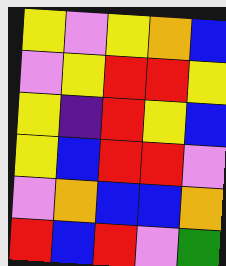[["yellow", "violet", "yellow", "orange", "blue"], ["violet", "yellow", "red", "red", "yellow"], ["yellow", "indigo", "red", "yellow", "blue"], ["yellow", "blue", "red", "red", "violet"], ["violet", "orange", "blue", "blue", "orange"], ["red", "blue", "red", "violet", "green"]]